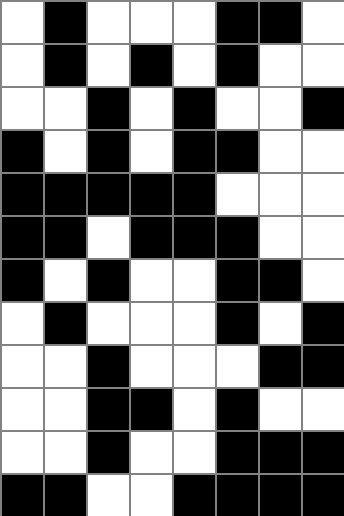[["white", "black", "white", "white", "white", "black", "black", "white"], ["white", "black", "white", "black", "white", "black", "white", "white"], ["white", "white", "black", "white", "black", "white", "white", "black"], ["black", "white", "black", "white", "black", "black", "white", "white"], ["black", "black", "black", "black", "black", "white", "white", "white"], ["black", "black", "white", "black", "black", "black", "white", "white"], ["black", "white", "black", "white", "white", "black", "black", "white"], ["white", "black", "white", "white", "white", "black", "white", "black"], ["white", "white", "black", "white", "white", "white", "black", "black"], ["white", "white", "black", "black", "white", "black", "white", "white"], ["white", "white", "black", "white", "white", "black", "black", "black"], ["black", "black", "white", "white", "black", "black", "black", "black"]]